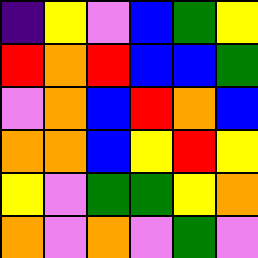[["indigo", "yellow", "violet", "blue", "green", "yellow"], ["red", "orange", "red", "blue", "blue", "green"], ["violet", "orange", "blue", "red", "orange", "blue"], ["orange", "orange", "blue", "yellow", "red", "yellow"], ["yellow", "violet", "green", "green", "yellow", "orange"], ["orange", "violet", "orange", "violet", "green", "violet"]]